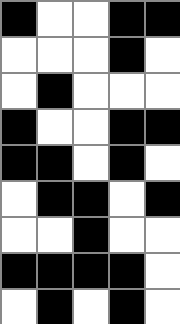[["black", "white", "white", "black", "black"], ["white", "white", "white", "black", "white"], ["white", "black", "white", "white", "white"], ["black", "white", "white", "black", "black"], ["black", "black", "white", "black", "white"], ["white", "black", "black", "white", "black"], ["white", "white", "black", "white", "white"], ["black", "black", "black", "black", "white"], ["white", "black", "white", "black", "white"]]